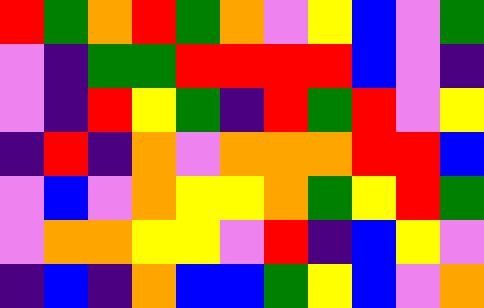[["red", "green", "orange", "red", "green", "orange", "violet", "yellow", "blue", "violet", "green"], ["violet", "indigo", "green", "green", "red", "red", "red", "red", "blue", "violet", "indigo"], ["violet", "indigo", "red", "yellow", "green", "indigo", "red", "green", "red", "violet", "yellow"], ["indigo", "red", "indigo", "orange", "violet", "orange", "orange", "orange", "red", "red", "blue"], ["violet", "blue", "violet", "orange", "yellow", "yellow", "orange", "green", "yellow", "red", "green"], ["violet", "orange", "orange", "yellow", "yellow", "violet", "red", "indigo", "blue", "yellow", "violet"], ["indigo", "blue", "indigo", "orange", "blue", "blue", "green", "yellow", "blue", "violet", "orange"]]